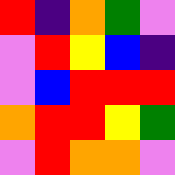[["red", "indigo", "orange", "green", "violet"], ["violet", "red", "yellow", "blue", "indigo"], ["violet", "blue", "red", "red", "red"], ["orange", "red", "red", "yellow", "green"], ["violet", "red", "orange", "orange", "violet"]]